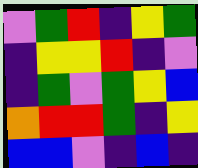[["violet", "green", "red", "indigo", "yellow", "green"], ["indigo", "yellow", "yellow", "red", "indigo", "violet"], ["indigo", "green", "violet", "green", "yellow", "blue"], ["orange", "red", "red", "green", "indigo", "yellow"], ["blue", "blue", "violet", "indigo", "blue", "indigo"]]